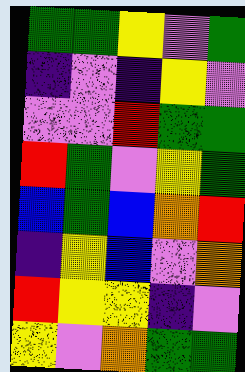[["green", "green", "yellow", "violet", "green"], ["indigo", "violet", "indigo", "yellow", "violet"], ["violet", "violet", "red", "green", "green"], ["red", "green", "violet", "yellow", "green"], ["blue", "green", "blue", "orange", "red"], ["indigo", "yellow", "blue", "violet", "orange"], ["red", "yellow", "yellow", "indigo", "violet"], ["yellow", "violet", "orange", "green", "green"]]